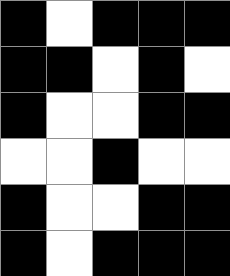[["black", "white", "black", "black", "black"], ["black", "black", "white", "black", "white"], ["black", "white", "white", "black", "black"], ["white", "white", "black", "white", "white"], ["black", "white", "white", "black", "black"], ["black", "white", "black", "black", "black"]]